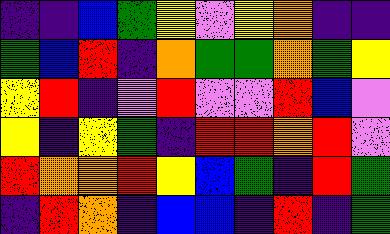[["indigo", "indigo", "blue", "green", "yellow", "violet", "yellow", "orange", "indigo", "indigo"], ["green", "blue", "red", "indigo", "orange", "green", "green", "orange", "green", "yellow"], ["yellow", "red", "indigo", "violet", "red", "violet", "violet", "red", "blue", "violet"], ["yellow", "indigo", "yellow", "green", "indigo", "red", "red", "orange", "red", "violet"], ["red", "orange", "orange", "red", "yellow", "blue", "green", "indigo", "red", "green"], ["indigo", "red", "orange", "indigo", "blue", "blue", "indigo", "red", "indigo", "green"]]